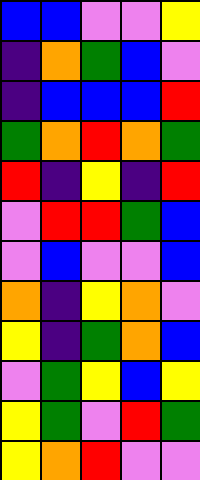[["blue", "blue", "violet", "violet", "yellow"], ["indigo", "orange", "green", "blue", "violet"], ["indigo", "blue", "blue", "blue", "red"], ["green", "orange", "red", "orange", "green"], ["red", "indigo", "yellow", "indigo", "red"], ["violet", "red", "red", "green", "blue"], ["violet", "blue", "violet", "violet", "blue"], ["orange", "indigo", "yellow", "orange", "violet"], ["yellow", "indigo", "green", "orange", "blue"], ["violet", "green", "yellow", "blue", "yellow"], ["yellow", "green", "violet", "red", "green"], ["yellow", "orange", "red", "violet", "violet"]]